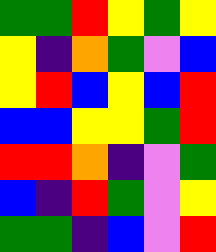[["green", "green", "red", "yellow", "green", "yellow"], ["yellow", "indigo", "orange", "green", "violet", "blue"], ["yellow", "red", "blue", "yellow", "blue", "red"], ["blue", "blue", "yellow", "yellow", "green", "red"], ["red", "red", "orange", "indigo", "violet", "green"], ["blue", "indigo", "red", "green", "violet", "yellow"], ["green", "green", "indigo", "blue", "violet", "red"]]